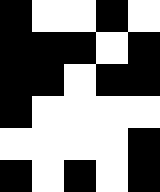[["black", "white", "white", "black", "white"], ["black", "black", "black", "white", "black"], ["black", "black", "white", "black", "black"], ["black", "white", "white", "white", "white"], ["white", "white", "white", "white", "black"], ["black", "white", "black", "white", "black"]]